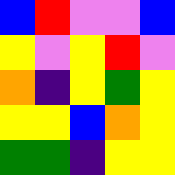[["blue", "red", "violet", "violet", "blue"], ["yellow", "violet", "yellow", "red", "violet"], ["orange", "indigo", "yellow", "green", "yellow"], ["yellow", "yellow", "blue", "orange", "yellow"], ["green", "green", "indigo", "yellow", "yellow"]]